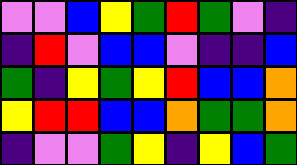[["violet", "violet", "blue", "yellow", "green", "red", "green", "violet", "indigo"], ["indigo", "red", "violet", "blue", "blue", "violet", "indigo", "indigo", "blue"], ["green", "indigo", "yellow", "green", "yellow", "red", "blue", "blue", "orange"], ["yellow", "red", "red", "blue", "blue", "orange", "green", "green", "orange"], ["indigo", "violet", "violet", "green", "yellow", "indigo", "yellow", "blue", "green"]]